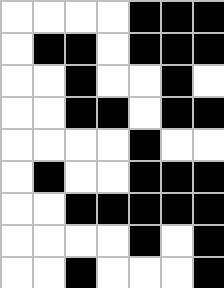[["white", "white", "white", "white", "black", "black", "black"], ["white", "black", "black", "white", "black", "black", "black"], ["white", "white", "black", "white", "white", "black", "white"], ["white", "white", "black", "black", "white", "black", "black"], ["white", "white", "white", "white", "black", "white", "white"], ["white", "black", "white", "white", "black", "black", "black"], ["white", "white", "black", "black", "black", "black", "black"], ["white", "white", "white", "white", "black", "white", "black"], ["white", "white", "black", "white", "white", "white", "black"]]